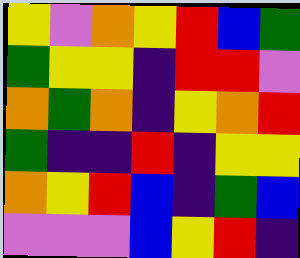[["yellow", "violet", "orange", "yellow", "red", "blue", "green"], ["green", "yellow", "yellow", "indigo", "red", "red", "violet"], ["orange", "green", "orange", "indigo", "yellow", "orange", "red"], ["green", "indigo", "indigo", "red", "indigo", "yellow", "yellow"], ["orange", "yellow", "red", "blue", "indigo", "green", "blue"], ["violet", "violet", "violet", "blue", "yellow", "red", "indigo"]]